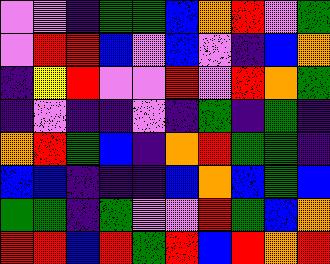[["violet", "violet", "indigo", "green", "green", "blue", "orange", "red", "violet", "green"], ["violet", "red", "red", "blue", "violet", "blue", "violet", "indigo", "blue", "orange"], ["indigo", "yellow", "red", "violet", "violet", "red", "violet", "red", "orange", "green"], ["indigo", "violet", "indigo", "indigo", "violet", "indigo", "green", "indigo", "green", "indigo"], ["orange", "red", "green", "blue", "indigo", "orange", "red", "green", "green", "indigo"], ["blue", "blue", "indigo", "indigo", "indigo", "blue", "orange", "blue", "green", "blue"], ["green", "green", "indigo", "green", "violet", "violet", "red", "green", "blue", "orange"], ["red", "red", "blue", "red", "green", "red", "blue", "red", "orange", "red"]]